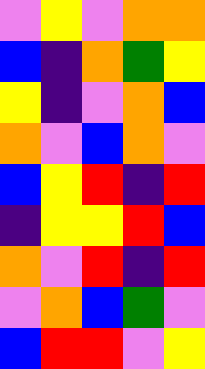[["violet", "yellow", "violet", "orange", "orange"], ["blue", "indigo", "orange", "green", "yellow"], ["yellow", "indigo", "violet", "orange", "blue"], ["orange", "violet", "blue", "orange", "violet"], ["blue", "yellow", "red", "indigo", "red"], ["indigo", "yellow", "yellow", "red", "blue"], ["orange", "violet", "red", "indigo", "red"], ["violet", "orange", "blue", "green", "violet"], ["blue", "red", "red", "violet", "yellow"]]